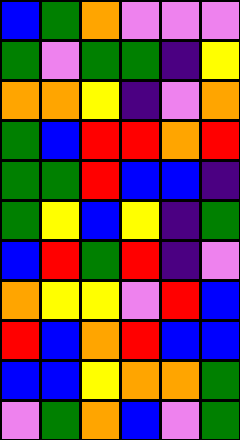[["blue", "green", "orange", "violet", "violet", "violet"], ["green", "violet", "green", "green", "indigo", "yellow"], ["orange", "orange", "yellow", "indigo", "violet", "orange"], ["green", "blue", "red", "red", "orange", "red"], ["green", "green", "red", "blue", "blue", "indigo"], ["green", "yellow", "blue", "yellow", "indigo", "green"], ["blue", "red", "green", "red", "indigo", "violet"], ["orange", "yellow", "yellow", "violet", "red", "blue"], ["red", "blue", "orange", "red", "blue", "blue"], ["blue", "blue", "yellow", "orange", "orange", "green"], ["violet", "green", "orange", "blue", "violet", "green"]]